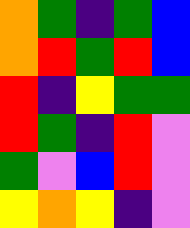[["orange", "green", "indigo", "green", "blue"], ["orange", "red", "green", "red", "blue"], ["red", "indigo", "yellow", "green", "green"], ["red", "green", "indigo", "red", "violet"], ["green", "violet", "blue", "red", "violet"], ["yellow", "orange", "yellow", "indigo", "violet"]]